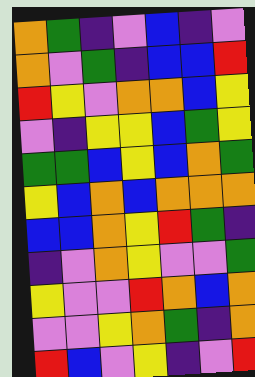[["orange", "green", "indigo", "violet", "blue", "indigo", "violet"], ["orange", "violet", "green", "indigo", "blue", "blue", "red"], ["red", "yellow", "violet", "orange", "orange", "blue", "yellow"], ["violet", "indigo", "yellow", "yellow", "blue", "green", "yellow"], ["green", "green", "blue", "yellow", "blue", "orange", "green"], ["yellow", "blue", "orange", "blue", "orange", "orange", "orange"], ["blue", "blue", "orange", "yellow", "red", "green", "indigo"], ["indigo", "violet", "orange", "yellow", "violet", "violet", "green"], ["yellow", "violet", "violet", "red", "orange", "blue", "orange"], ["violet", "violet", "yellow", "orange", "green", "indigo", "orange"], ["red", "blue", "violet", "yellow", "indigo", "violet", "red"]]